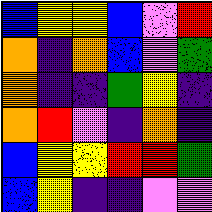[["blue", "yellow", "yellow", "blue", "violet", "red"], ["orange", "indigo", "orange", "blue", "violet", "green"], ["orange", "indigo", "indigo", "green", "yellow", "indigo"], ["orange", "red", "violet", "indigo", "orange", "indigo"], ["blue", "yellow", "yellow", "red", "red", "green"], ["blue", "yellow", "indigo", "indigo", "violet", "violet"]]